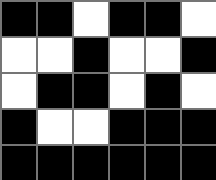[["black", "black", "white", "black", "black", "white"], ["white", "white", "black", "white", "white", "black"], ["white", "black", "black", "white", "black", "white"], ["black", "white", "white", "black", "black", "black"], ["black", "black", "black", "black", "black", "black"]]